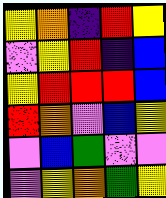[["yellow", "orange", "indigo", "red", "yellow"], ["violet", "yellow", "red", "indigo", "blue"], ["yellow", "red", "red", "red", "blue"], ["red", "orange", "violet", "blue", "yellow"], ["violet", "blue", "green", "violet", "violet"], ["violet", "yellow", "orange", "green", "yellow"]]